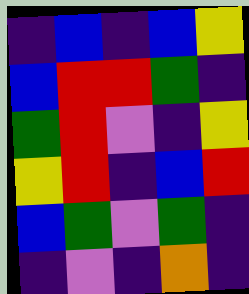[["indigo", "blue", "indigo", "blue", "yellow"], ["blue", "red", "red", "green", "indigo"], ["green", "red", "violet", "indigo", "yellow"], ["yellow", "red", "indigo", "blue", "red"], ["blue", "green", "violet", "green", "indigo"], ["indigo", "violet", "indigo", "orange", "indigo"]]